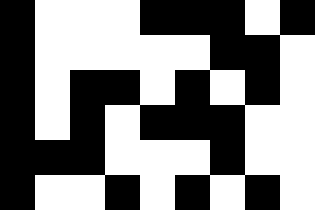[["black", "white", "white", "white", "black", "black", "black", "white", "black"], ["black", "white", "white", "white", "white", "white", "black", "black", "white"], ["black", "white", "black", "black", "white", "black", "white", "black", "white"], ["black", "white", "black", "white", "black", "black", "black", "white", "white"], ["black", "black", "black", "white", "white", "white", "black", "white", "white"], ["black", "white", "white", "black", "white", "black", "white", "black", "white"]]